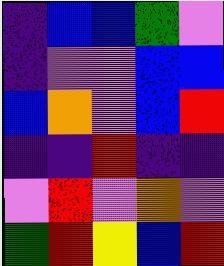[["indigo", "blue", "blue", "green", "violet"], ["indigo", "violet", "violet", "blue", "blue"], ["blue", "orange", "violet", "blue", "red"], ["indigo", "indigo", "red", "indigo", "indigo"], ["violet", "red", "violet", "orange", "violet"], ["green", "red", "yellow", "blue", "red"]]